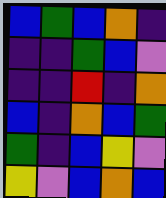[["blue", "green", "blue", "orange", "indigo"], ["indigo", "indigo", "green", "blue", "violet"], ["indigo", "indigo", "red", "indigo", "orange"], ["blue", "indigo", "orange", "blue", "green"], ["green", "indigo", "blue", "yellow", "violet"], ["yellow", "violet", "blue", "orange", "blue"]]